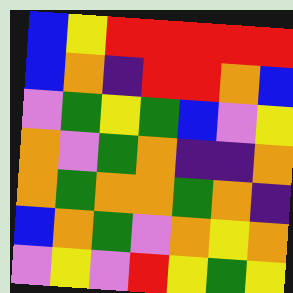[["blue", "yellow", "red", "red", "red", "red", "red"], ["blue", "orange", "indigo", "red", "red", "orange", "blue"], ["violet", "green", "yellow", "green", "blue", "violet", "yellow"], ["orange", "violet", "green", "orange", "indigo", "indigo", "orange"], ["orange", "green", "orange", "orange", "green", "orange", "indigo"], ["blue", "orange", "green", "violet", "orange", "yellow", "orange"], ["violet", "yellow", "violet", "red", "yellow", "green", "yellow"]]